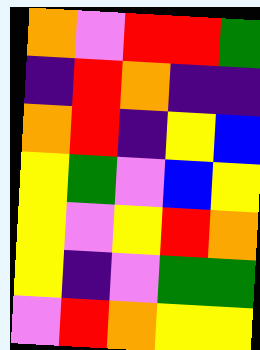[["orange", "violet", "red", "red", "green"], ["indigo", "red", "orange", "indigo", "indigo"], ["orange", "red", "indigo", "yellow", "blue"], ["yellow", "green", "violet", "blue", "yellow"], ["yellow", "violet", "yellow", "red", "orange"], ["yellow", "indigo", "violet", "green", "green"], ["violet", "red", "orange", "yellow", "yellow"]]